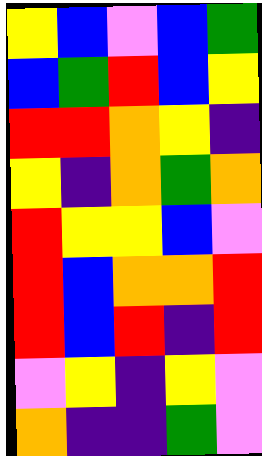[["yellow", "blue", "violet", "blue", "green"], ["blue", "green", "red", "blue", "yellow"], ["red", "red", "orange", "yellow", "indigo"], ["yellow", "indigo", "orange", "green", "orange"], ["red", "yellow", "yellow", "blue", "violet"], ["red", "blue", "orange", "orange", "red"], ["red", "blue", "red", "indigo", "red"], ["violet", "yellow", "indigo", "yellow", "violet"], ["orange", "indigo", "indigo", "green", "violet"]]